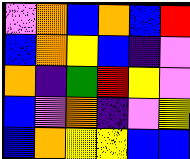[["violet", "orange", "blue", "orange", "blue", "red"], ["blue", "orange", "yellow", "blue", "indigo", "violet"], ["orange", "indigo", "green", "red", "yellow", "violet"], ["blue", "violet", "orange", "indigo", "violet", "yellow"], ["blue", "orange", "yellow", "yellow", "blue", "blue"]]